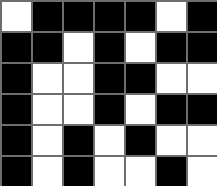[["white", "black", "black", "black", "black", "white", "black"], ["black", "black", "white", "black", "white", "black", "black"], ["black", "white", "white", "black", "black", "white", "white"], ["black", "white", "white", "black", "white", "black", "black"], ["black", "white", "black", "white", "black", "white", "white"], ["black", "white", "black", "white", "white", "black", "white"]]